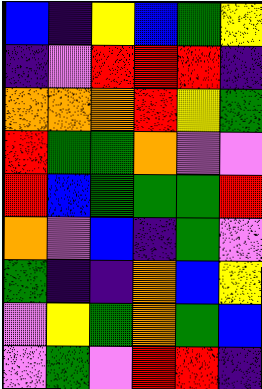[["blue", "indigo", "yellow", "blue", "green", "yellow"], ["indigo", "violet", "red", "red", "red", "indigo"], ["orange", "orange", "orange", "red", "yellow", "green"], ["red", "green", "green", "orange", "violet", "violet"], ["red", "blue", "green", "green", "green", "red"], ["orange", "violet", "blue", "indigo", "green", "violet"], ["green", "indigo", "indigo", "orange", "blue", "yellow"], ["violet", "yellow", "green", "orange", "green", "blue"], ["violet", "green", "violet", "red", "red", "indigo"]]